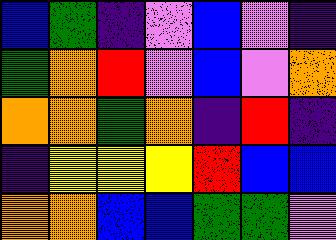[["blue", "green", "indigo", "violet", "blue", "violet", "indigo"], ["green", "orange", "red", "violet", "blue", "violet", "orange"], ["orange", "orange", "green", "orange", "indigo", "red", "indigo"], ["indigo", "yellow", "yellow", "yellow", "red", "blue", "blue"], ["orange", "orange", "blue", "blue", "green", "green", "violet"]]